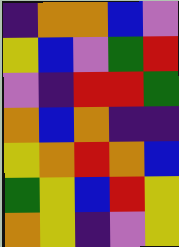[["indigo", "orange", "orange", "blue", "violet"], ["yellow", "blue", "violet", "green", "red"], ["violet", "indigo", "red", "red", "green"], ["orange", "blue", "orange", "indigo", "indigo"], ["yellow", "orange", "red", "orange", "blue"], ["green", "yellow", "blue", "red", "yellow"], ["orange", "yellow", "indigo", "violet", "yellow"]]